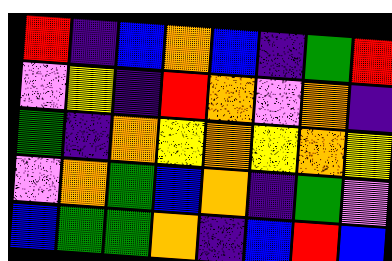[["red", "indigo", "blue", "orange", "blue", "indigo", "green", "red"], ["violet", "yellow", "indigo", "red", "orange", "violet", "orange", "indigo"], ["green", "indigo", "orange", "yellow", "orange", "yellow", "orange", "yellow"], ["violet", "orange", "green", "blue", "orange", "indigo", "green", "violet"], ["blue", "green", "green", "orange", "indigo", "blue", "red", "blue"]]